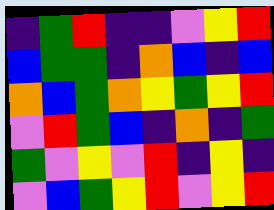[["indigo", "green", "red", "indigo", "indigo", "violet", "yellow", "red"], ["blue", "green", "green", "indigo", "orange", "blue", "indigo", "blue"], ["orange", "blue", "green", "orange", "yellow", "green", "yellow", "red"], ["violet", "red", "green", "blue", "indigo", "orange", "indigo", "green"], ["green", "violet", "yellow", "violet", "red", "indigo", "yellow", "indigo"], ["violet", "blue", "green", "yellow", "red", "violet", "yellow", "red"]]